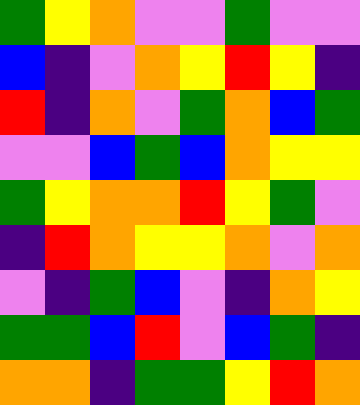[["green", "yellow", "orange", "violet", "violet", "green", "violet", "violet"], ["blue", "indigo", "violet", "orange", "yellow", "red", "yellow", "indigo"], ["red", "indigo", "orange", "violet", "green", "orange", "blue", "green"], ["violet", "violet", "blue", "green", "blue", "orange", "yellow", "yellow"], ["green", "yellow", "orange", "orange", "red", "yellow", "green", "violet"], ["indigo", "red", "orange", "yellow", "yellow", "orange", "violet", "orange"], ["violet", "indigo", "green", "blue", "violet", "indigo", "orange", "yellow"], ["green", "green", "blue", "red", "violet", "blue", "green", "indigo"], ["orange", "orange", "indigo", "green", "green", "yellow", "red", "orange"]]